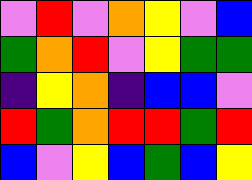[["violet", "red", "violet", "orange", "yellow", "violet", "blue"], ["green", "orange", "red", "violet", "yellow", "green", "green"], ["indigo", "yellow", "orange", "indigo", "blue", "blue", "violet"], ["red", "green", "orange", "red", "red", "green", "red"], ["blue", "violet", "yellow", "blue", "green", "blue", "yellow"]]